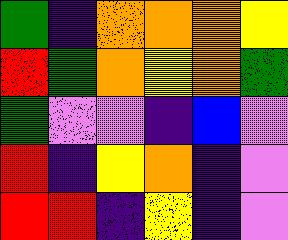[["green", "indigo", "orange", "orange", "orange", "yellow"], ["red", "green", "orange", "yellow", "orange", "green"], ["green", "violet", "violet", "indigo", "blue", "violet"], ["red", "indigo", "yellow", "orange", "indigo", "violet"], ["red", "red", "indigo", "yellow", "indigo", "violet"]]